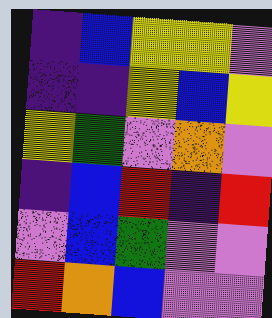[["indigo", "blue", "yellow", "yellow", "violet"], ["indigo", "indigo", "yellow", "blue", "yellow"], ["yellow", "green", "violet", "orange", "violet"], ["indigo", "blue", "red", "indigo", "red"], ["violet", "blue", "green", "violet", "violet"], ["red", "orange", "blue", "violet", "violet"]]